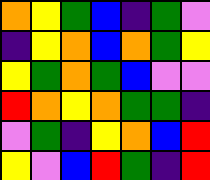[["orange", "yellow", "green", "blue", "indigo", "green", "violet"], ["indigo", "yellow", "orange", "blue", "orange", "green", "yellow"], ["yellow", "green", "orange", "green", "blue", "violet", "violet"], ["red", "orange", "yellow", "orange", "green", "green", "indigo"], ["violet", "green", "indigo", "yellow", "orange", "blue", "red"], ["yellow", "violet", "blue", "red", "green", "indigo", "red"]]